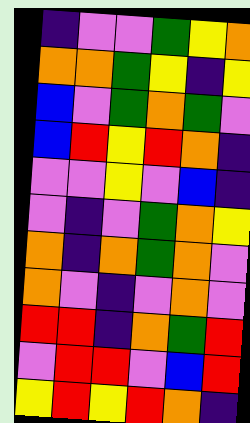[["indigo", "violet", "violet", "green", "yellow", "orange"], ["orange", "orange", "green", "yellow", "indigo", "yellow"], ["blue", "violet", "green", "orange", "green", "violet"], ["blue", "red", "yellow", "red", "orange", "indigo"], ["violet", "violet", "yellow", "violet", "blue", "indigo"], ["violet", "indigo", "violet", "green", "orange", "yellow"], ["orange", "indigo", "orange", "green", "orange", "violet"], ["orange", "violet", "indigo", "violet", "orange", "violet"], ["red", "red", "indigo", "orange", "green", "red"], ["violet", "red", "red", "violet", "blue", "red"], ["yellow", "red", "yellow", "red", "orange", "indigo"]]